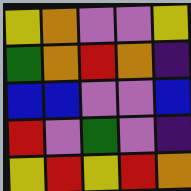[["yellow", "orange", "violet", "violet", "yellow"], ["green", "orange", "red", "orange", "indigo"], ["blue", "blue", "violet", "violet", "blue"], ["red", "violet", "green", "violet", "indigo"], ["yellow", "red", "yellow", "red", "orange"]]